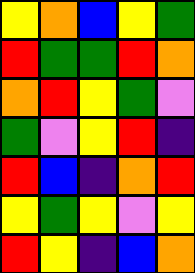[["yellow", "orange", "blue", "yellow", "green"], ["red", "green", "green", "red", "orange"], ["orange", "red", "yellow", "green", "violet"], ["green", "violet", "yellow", "red", "indigo"], ["red", "blue", "indigo", "orange", "red"], ["yellow", "green", "yellow", "violet", "yellow"], ["red", "yellow", "indigo", "blue", "orange"]]